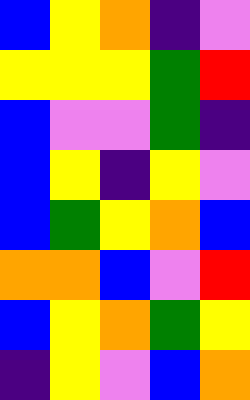[["blue", "yellow", "orange", "indigo", "violet"], ["yellow", "yellow", "yellow", "green", "red"], ["blue", "violet", "violet", "green", "indigo"], ["blue", "yellow", "indigo", "yellow", "violet"], ["blue", "green", "yellow", "orange", "blue"], ["orange", "orange", "blue", "violet", "red"], ["blue", "yellow", "orange", "green", "yellow"], ["indigo", "yellow", "violet", "blue", "orange"]]